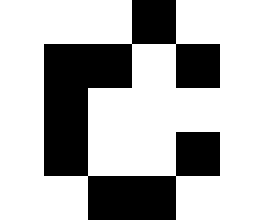[["white", "white", "white", "black", "white", "white"], ["white", "black", "black", "white", "black", "white"], ["white", "black", "white", "white", "white", "white"], ["white", "black", "white", "white", "black", "white"], ["white", "white", "black", "black", "white", "white"]]